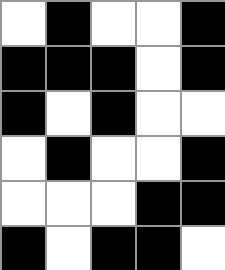[["white", "black", "white", "white", "black"], ["black", "black", "black", "white", "black"], ["black", "white", "black", "white", "white"], ["white", "black", "white", "white", "black"], ["white", "white", "white", "black", "black"], ["black", "white", "black", "black", "white"]]